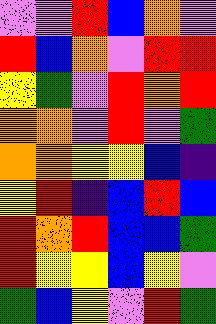[["violet", "violet", "red", "blue", "orange", "violet"], ["red", "blue", "orange", "violet", "red", "red"], ["yellow", "green", "violet", "red", "orange", "red"], ["orange", "orange", "violet", "red", "violet", "green"], ["orange", "orange", "yellow", "yellow", "blue", "indigo"], ["yellow", "red", "indigo", "blue", "red", "blue"], ["red", "orange", "red", "blue", "blue", "green"], ["red", "yellow", "yellow", "blue", "yellow", "violet"], ["green", "blue", "yellow", "violet", "red", "green"]]